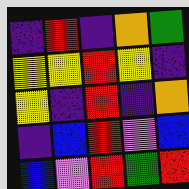[["indigo", "red", "indigo", "orange", "green"], ["yellow", "yellow", "red", "yellow", "indigo"], ["yellow", "indigo", "red", "indigo", "orange"], ["indigo", "blue", "red", "violet", "blue"], ["blue", "violet", "red", "green", "red"]]